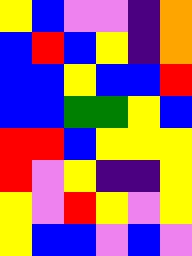[["yellow", "blue", "violet", "violet", "indigo", "orange"], ["blue", "red", "blue", "yellow", "indigo", "orange"], ["blue", "blue", "yellow", "blue", "blue", "red"], ["blue", "blue", "green", "green", "yellow", "blue"], ["red", "red", "blue", "yellow", "yellow", "yellow"], ["red", "violet", "yellow", "indigo", "indigo", "yellow"], ["yellow", "violet", "red", "yellow", "violet", "yellow"], ["yellow", "blue", "blue", "violet", "blue", "violet"]]